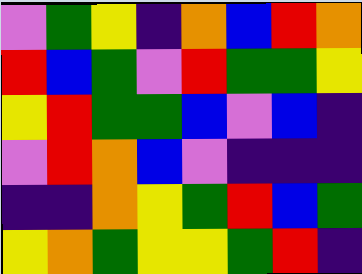[["violet", "green", "yellow", "indigo", "orange", "blue", "red", "orange"], ["red", "blue", "green", "violet", "red", "green", "green", "yellow"], ["yellow", "red", "green", "green", "blue", "violet", "blue", "indigo"], ["violet", "red", "orange", "blue", "violet", "indigo", "indigo", "indigo"], ["indigo", "indigo", "orange", "yellow", "green", "red", "blue", "green"], ["yellow", "orange", "green", "yellow", "yellow", "green", "red", "indigo"]]